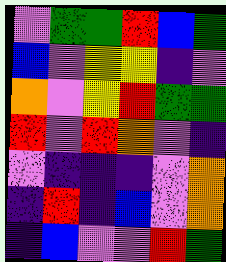[["violet", "green", "green", "red", "blue", "green"], ["blue", "violet", "yellow", "yellow", "indigo", "violet"], ["orange", "violet", "yellow", "red", "green", "green"], ["red", "violet", "red", "orange", "violet", "indigo"], ["violet", "indigo", "indigo", "indigo", "violet", "orange"], ["indigo", "red", "indigo", "blue", "violet", "orange"], ["indigo", "blue", "violet", "violet", "red", "green"]]